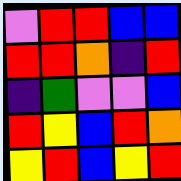[["violet", "red", "red", "blue", "blue"], ["red", "red", "orange", "indigo", "red"], ["indigo", "green", "violet", "violet", "blue"], ["red", "yellow", "blue", "red", "orange"], ["yellow", "red", "blue", "yellow", "red"]]